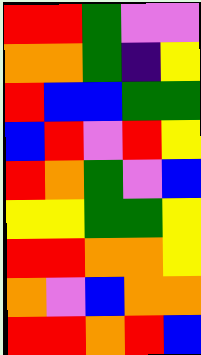[["red", "red", "green", "violet", "violet"], ["orange", "orange", "green", "indigo", "yellow"], ["red", "blue", "blue", "green", "green"], ["blue", "red", "violet", "red", "yellow"], ["red", "orange", "green", "violet", "blue"], ["yellow", "yellow", "green", "green", "yellow"], ["red", "red", "orange", "orange", "yellow"], ["orange", "violet", "blue", "orange", "orange"], ["red", "red", "orange", "red", "blue"]]